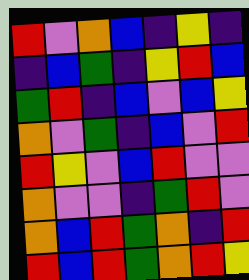[["red", "violet", "orange", "blue", "indigo", "yellow", "indigo"], ["indigo", "blue", "green", "indigo", "yellow", "red", "blue"], ["green", "red", "indigo", "blue", "violet", "blue", "yellow"], ["orange", "violet", "green", "indigo", "blue", "violet", "red"], ["red", "yellow", "violet", "blue", "red", "violet", "violet"], ["orange", "violet", "violet", "indigo", "green", "red", "violet"], ["orange", "blue", "red", "green", "orange", "indigo", "red"], ["red", "blue", "red", "green", "orange", "red", "yellow"]]